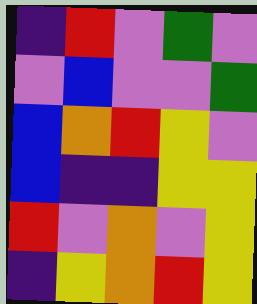[["indigo", "red", "violet", "green", "violet"], ["violet", "blue", "violet", "violet", "green"], ["blue", "orange", "red", "yellow", "violet"], ["blue", "indigo", "indigo", "yellow", "yellow"], ["red", "violet", "orange", "violet", "yellow"], ["indigo", "yellow", "orange", "red", "yellow"]]